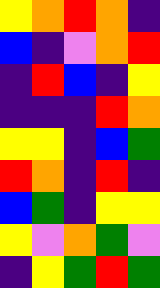[["yellow", "orange", "red", "orange", "indigo"], ["blue", "indigo", "violet", "orange", "red"], ["indigo", "red", "blue", "indigo", "yellow"], ["indigo", "indigo", "indigo", "red", "orange"], ["yellow", "yellow", "indigo", "blue", "green"], ["red", "orange", "indigo", "red", "indigo"], ["blue", "green", "indigo", "yellow", "yellow"], ["yellow", "violet", "orange", "green", "violet"], ["indigo", "yellow", "green", "red", "green"]]